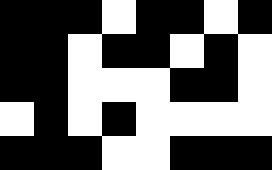[["black", "black", "black", "white", "black", "black", "white", "black"], ["black", "black", "white", "black", "black", "white", "black", "white"], ["black", "black", "white", "white", "white", "black", "black", "white"], ["white", "black", "white", "black", "white", "white", "white", "white"], ["black", "black", "black", "white", "white", "black", "black", "black"]]